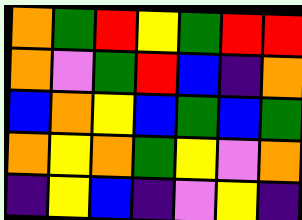[["orange", "green", "red", "yellow", "green", "red", "red"], ["orange", "violet", "green", "red", "blue", "indigo", "orange"], ["blue", "orange", "yellow", "blue", "green", "blue", "green"], ["orange", "yellow", "orange", "green", "yellow", "violet", "orange"], ["indigo", "yellow", "blue", "indigo", "violet", "yellow", "indigo"]]